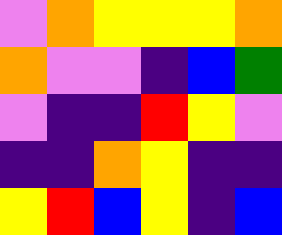[["violet", "orange", "yellow", "yellow", "yellow", "orange"], ["orange", "violet", "violet", "indigo", "blue", "green"], ["violet", "indigo", "indigo", "red", "yellow", "violet"], ["indigo", "indigo", "orange", "yellow", "indigo", "indigo"], ["yellow", "red", "blue", "yellow", "indigo", "blue"]]